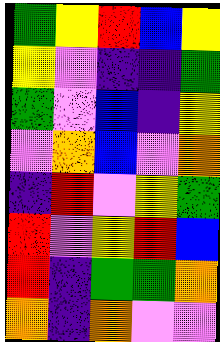[["green", "yellow", "red", "blue", "yellow"], ["yellow", "violet", "indigo", "indigo", "green"], ["green", "violet", "blue", "indigo", "yellow"], ["violet", "orange", "blue", "violet", "orange"], ["indigo", "red", "violet", "yellow", "green"], ["red", "violet", "yellow", "red", "blue"], ["red", "indigo", "green", "green", "orange"], ["orange", "indigo", "orange", "violet", "violet"]]